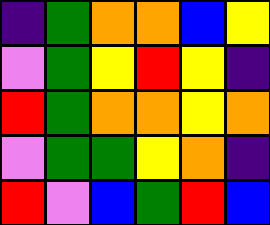[["indigo", "green", "orange", "orange", "blue", "yellow"], ["violet", "green", "yellow", "red", "yellow", "indigo"], ["red", "green", "orange", "orange", "yellow", "orange"], ["violet", "green", "green", "yellow", "orange", "indigo"], ["red", "violet", "blue", "green", "red", "blue"]]